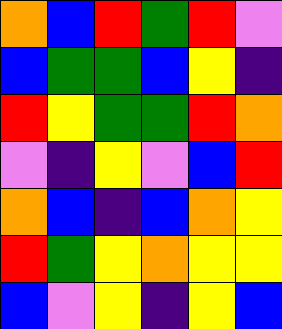[["orange", "blue", "red", "green", "red", "violet"], ["blue", "green", "green", "blue", "yellow", "indigo"], ["red", "yellow", "green", "green", "red", "orange"], ["violet", "indigo", "yellow", "violet", "blue", "red"], ["orange", "blue", "indigo", "blue", "orange", "yellow"], ["red", "green", "yellow", "orange", "yellow", "yellow"], ["blue", "violet", "yellow", "indigo", "yellow", "blue"]]